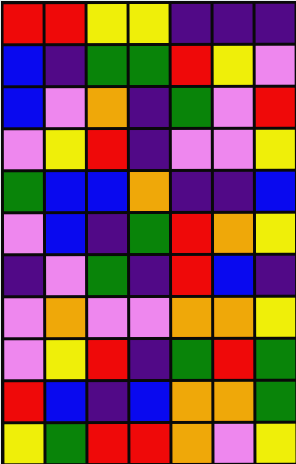[["red", "red", "yellow", "yellow", "indigo", "indigo", "indigo"], ["blue", "indigo", "green", "green", "red", "yellow", "violet"], ["blue", "violet", "orange", "indigo", "green", "violet", "red"], ["violet", "yellow", "red", "indigo", "violet", "violet", "yellow"], ["green", "blue", "blue", "orange", "indigo", "indigo", "blue"], ["violet", "blue", "indigo", "green", "red", "orange", "yellow"], ["indigo", "violet", "green", "indigo", "red", "blue", "indigo"], ["violet", "orange", "violet", "violet", "orange", "orange", "yellow"], ["violet", "yellow", "red", "indigo", "green", "red", "green"], ["red", "blue", "indigo", "blue", "orange", "orange", "green"], ["yellow", "green", "red", "red", "orange", "violet", "yellow"]]